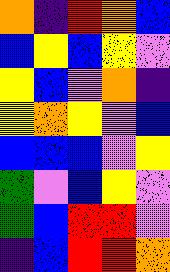[["orange", "indigo", "red", "orange", "blue"], ["blue", "yellow", "blue", "yellow", "violet"], ["yellow", "blue", "violet", "orange", "indigo"], ["yellow", "orange", "yellow", "violet", "blue"], ["blue", "blue", "blue", "violet", "yellow"], ["green", "violet", "blue", "yellow", "violet"], ["green", "blue", "red", "red", "violet"], ["indigo", "blue", "red", "red", "orange"]]